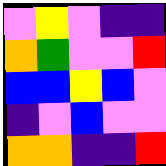[["violet", "yellow", "violet", "indigo", "indigo"], ["orange", "green", "violet", "violet", "red"], ["blue", "blue", "yellow", "blue", "violet"], ["indigo", "violet", "blue", "violet", "violet"], ["orange", "orange", "indigo", "indigo", "red"]]